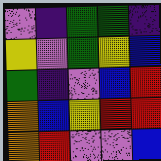[["violet", "indigo", "green", "green", "indigo"], ["yellow", "violet", "green", "yellow", "blue"], ["green", "indigo", "violet", "blue", "red"], ["orange", "blue", "yellow", "red", "red"], ["orange", "red", "violet", "violet", "blue"]]